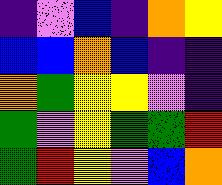[["indigo", "violet", "blue", "indigo", "orange", "yellow"], ["blue", "blue", "orange", "blue", "indigo", "indigo"], ["orange", "green", "yellow", "yellow", "violet", "indigo"], ["green", "violet", "yellow", "green", "green", "red"], ["green", "red", "yellow", "violet", "blue", "orange"]]